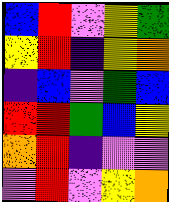[["blue", "red", "violet", "yellow", "green"], ["yellow", "red", "indigo", "yellow", "orange"], ["indigo", "blue", "violet", "green", "blue"], ["red", "red", "green", "blue", "yellow"], ["orange", "red", "indigo", "violet", "violet"], ["violet", "red", "violet", "yellow", "orange"]]